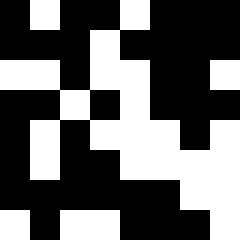[["black", "white", "black", "black", "white", "black", "black", "black"], ["black", "black", "black", "white", "black", "black", "black", "black"], ["white", "white", "black", "white", "white", "black", "black", "white"], ["black", "black", "white", "black", "white", "black", "black", "black"], ["black", "white", "black", "white", "white", "white", "black", "white"], ["black", "white", "black", "black", "white", "white", "white", "white"], ["black", "black", "black", "black", "black", "black", "white", "white"], ["white", "black", "white", "white", "black", "black", "black", "white"]]